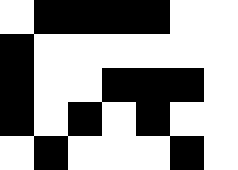[["white", "black", "black", "black", "black", "white", "white"], ["black", "white", "white", "white", "white", "white", "white"], ["black", "white", "white", "black", "black", "black", "white"], ["black", "white", "black", "white", "black", "white", "white"], ["white", "black", "white", "white", "white", "black", "white"]]